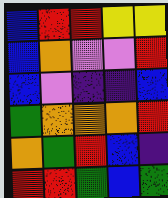[["blue", "red", "red", "yellow", "yellow"], ["blue", "orange", "violet", "violet", "red"], ["blue", "violet", "indigo", "indigo", "blue"], ["green", "orange", "orange", "orange", "red"], ["orange", "green", "red", "blue", "indigo"], ["red", "red", "green", "blue", "green"]]